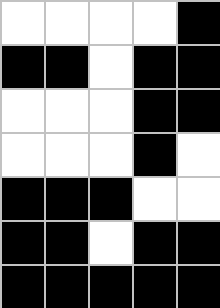[["white", "white", "white", "white", "black"], ["black", "black", "white", "black", "black"], ["white", "white", "white", "black", "black"], ["white", "white", "white", "black", "white"], ["black", "black", "black", "white", "white"], ["black", "black", "white", "black", "black"], ["black", "black", "black", "black", "black"]]